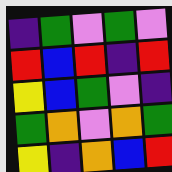[["indigo", "green", "violet", "green", "violet"], ["red", "blue", "red", "indigo", "red"], ["yellow", "blue", "green", "violet", "indigo"], ["green", "orange", "violet", "orange", "green"], ["yellow", "indigo", "orange", "blue", "red"]]